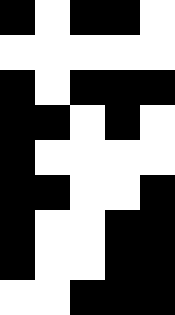[["black", "white", "black", "black", "white"], ["white", "white", "white", "white", "white"], ["black", "white", "black", "black", "black"], ["black", "black", "white", "black", "white"], ["black", "white", "white", "white", "white"], ["black", "black", "white", "white", "black"], ["black", "white", "white", "black", "black"], ["black", "white", "white", "black", "black"], ["white", "white", "black", "black", "black"]]